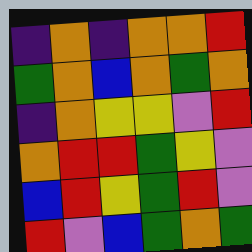[["indigo", "orange", "indigo", "orange", "orange", "red"], ["green", "orange", "blue", "orange", "green", "orange"], ["indigo", "orange", "yellow", "yellow", "violet", "red"], ["orange", "red", "red", "green", "yellow", "violet"], ["blue", "red", "yellow", "green", "red", "violet"], ["red", "violet", "blue", "green", "orange", "green"]]